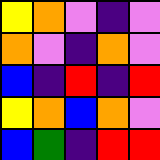[["yellow", "orange", "violet", "indigo", "violet"], ["orange", "violet", "indigo", "orange", "violet"], ["blue", "indigo", "red", "indigo", "red"], ["yellow", "orange", "blue", "orange", "violet"], ["blue", "green", "indigo", "red", "red"]]